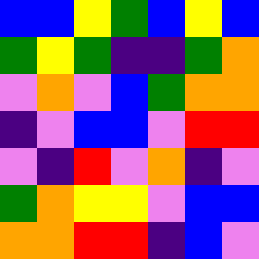[["blue", "blue", "yellow", "green", "blue", "yellow", "blue"], ["green", "yellow", "green", "indigo", "indigo", "green", "orange"], ["violet", "orange", "violet", "blue", "green", "orange", "orange"], ["indigo", "violet", "blue", "blue", "violet", "red", "red"], ["violet", "indigo", "red", "violet", "orange", "indigo", "violet"], ["green", "orange", "yellow", "yellow", "violet", "blue", "blue"], ["orange", "orange", "red", "red", "indigo", "blue", "violet"]]